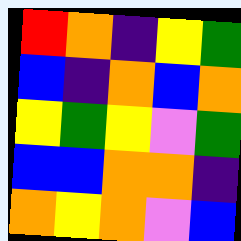[["red", "orange", "indigo", "yellow", "green"], ["blue", "indigo", "orange", "blue", "orange"], ["yellow", "green", "yellow", "violet", "green"], ["blue", "blue", "orange", "orange", "indigo"], ["orange", "yellow", "orange", "violet", "blue"]]